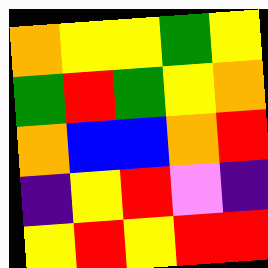[["orange", "yellow", "yellow", "green", "yellow"], ["green", "red", "green", "yellow", "orange"], ["orange", "blue", "blue", "orange", "red"], ["indigo", "yellow", "red", "violet", "indigo"], ["yellow", "red", "yellow", "red", "red"]]